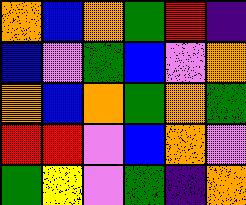[["orange", "blue", "orange", "green", "red", "indigo"], ["blue", "violet", "green", "blue", "violet", "orange"], ["orange", "blue", "orange", "green", "orange", "green"], ["red", "red", "violet", "blue", "orange", "violet"], ["green", "yellow", "violet", "green", "indigo", "orange"]]